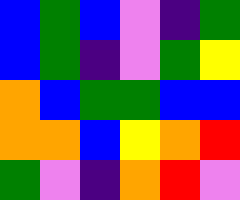[["blue", "green", "blue", "violet", "indigo", "green"], ["blue", "green", "indigo", "violet", "green", "yellow"], ["orange", "blue", "green", "green", "blue", "blue"], ["orange", "orange", "blue", "yellow", "orange", "red"], ["green", "violet", "indigo", "orange", "red", "violet"]]